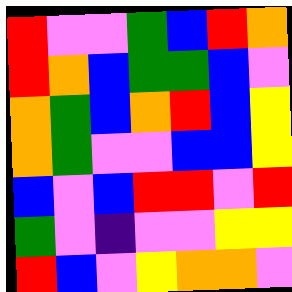[["red", "violet", "violet", "green", "blue", "red", "orange"], ["red", "orange", "blue", "green", "green", "blue", "violet"], ["orange", "green", "blue", "orange", "red", "blue", "yellow"], ["orange", "green", "violet", "violet", "blue", "blue", "yellow"], ["blue", "violet", "blue", "red", "red", "violet", "red"], ["green", "violet", "indigo", "violet", "violet", "yellow", "yellow"], ["red", "blue", "violet", "yellow", "orange", "orange", "violet"]]